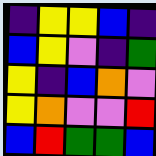[["indigo", "yellow", "yellow", "blue", "indigo"], ["blue", "yellow", "violet", "indigo", "green"], ["yellow", "indigo", "blue", "orange", "violet"], ["yellow", "orange", "violet", "violet", "red"], ["blue", "red", "green", "green", "blue"]]